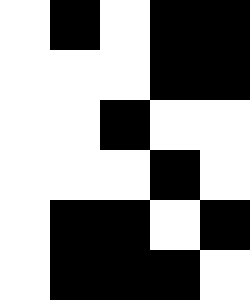[["white", "black", "white", "black", "black"], ["white", "white", "white", "black", "black"], ["white", "white", "black", "white", "white"], ["white", "white", "white", "black", "white"], ["white", "black", "black", "white", "black"], ["white", "black", "black", "black", "white"]]